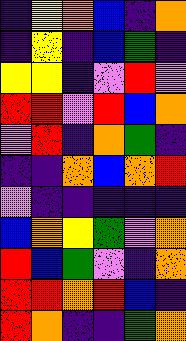[["indigo", "yellow", "orange", "blue", "indigo", "orange"], ["indigo", "yellow", "indigo", "blue", "green", "indigo"], ["yellow", "yellow", "indigo", "violet", "red", "violet"], ["red", "red", "violet", "red", "blue", "orange"], ["violet", "red", "indigo", "orange", "green", "indigo"], ["indigo", "indigo", "orange", "blue", "orange", "red"], ["violet", "indigo", "indigo", "indigo", "indigo", "indigo"], ["blue", "orange", "yellow", "green", "violet", "orange"], ["red", "blue", "green", "violet", "indigo", "orange"], ["red", "red", "orange", "red", "blue", "indigo"], ["red", "orange", "indigo", "indigo", "green", "orange"]]